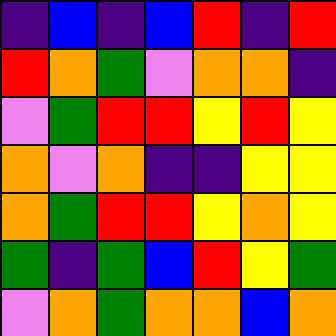[["indigo", "blue", "indigo", "blue", "red", "indigo", "red"], ["red", "orange", "green", "violet", "orange", "orange", "indigo"], ["violet", "green", "red", "red", "yellow", "red", "yellow"], ["orange", "violet", "orange", "indigo", "indigo", "yellow", "yellow"], ["orange", "green", "red", "red", "yellow", "orange", "yellow"], ["green", "indigo", "green", "blue", "red", "yellow", "green"], ["violet", "orange", "green", "orange", "orange", "blue", "orange"]]